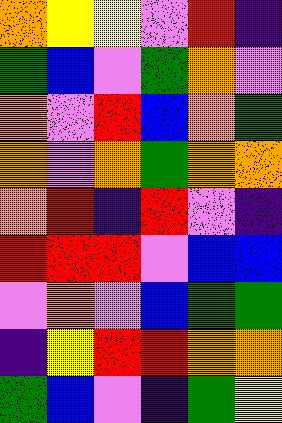[["orange", "yellow", "yellow", "violet", "red", "indigo"], ["green", "blue", "violet", "green", "orange", "violet"], ["orange", "violet", "red", "blue", "orange", "green"], ["orange", "violet", "orange", "green", "orange", "orange"], ["orange", "red", "indigo", "red", "violet", "indigo"], ["red", "red", "red", "violet", "blue", "blue"], ["violet", "orange", "violet", "blue", "green", "green"], ["indigo", "yellow", "red", "red", "orange", "orange"], ["green", "blue", "violet", "indigo", "green", "yellow"]]